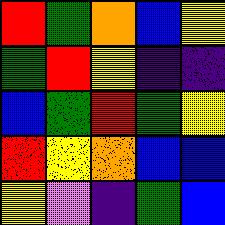[["red", "green", "orange", "blue", "yellow"], ["green", "red", "yellow", "indigo", "indigo"], ["blue", "green", "red", "green", "yellow"], ["red", "yellow", "orange", "blue", "blue"], ["yellow", "violet", "indigo", "green", "blue"]]